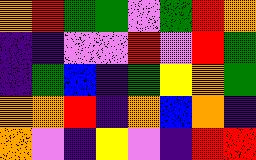[["orange", "red", "green", "green", "violet", "green", "red", "orange"], ["indigo", "indigo", "violet", "violet", "red", "violet", "red", "green"], ["indigo", "green", "blue", "indigo", "green", "yellow", "orange", "green"], ["orange", "orange", "red", "indigo", "orange", "blue", "orange", "indigo"], ["orange", "violet", "indigo", "yellow", "violet", "indigo", "red", "red"]]